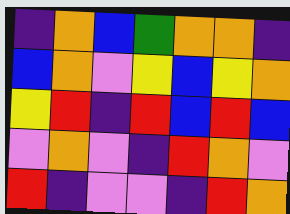[["indigo", "orange", "blue", "green", "orange", "orange", "indigo"], ["blue", "orange", "violet", "yellow", "blue", "yellow", "orange"], ["yellow", "red", "indigo", "red", "blue", "red", "blue"], ["violet", "orange", "violet", "indigo", "red", "orange", "violet"], ["red", "indigo", "violet", "violet", "indigo", "red", "orange"]]